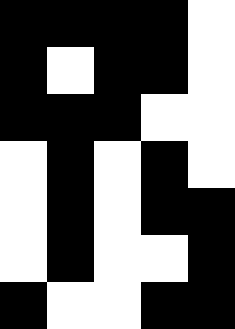[["black", "black", "black", "black", "white"], ["black", "white", "black", "black", "white"], ["black", "black", "black", "white", "white"], ["white", "black", "white", "black", "white"], ["white", "black", "white", "black", "black"], ["white", "black", "white", "white", "black"], ["black", "white", "white", "black", "black"]]